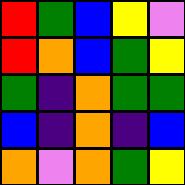[["red", "green", "blue", "yellow", "violet"], ["red", "orange", "blue", "green", "yellow"], ["green", "indigo", "orange", "green", "green"], ["blue", "indigo", "orange", "indigo", "blue"], ["orange", "violet", "orange", "green", "yellow"]]